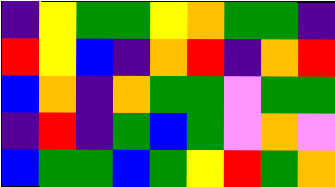[["indigo", "yellow", "green", "green", "yellow", "orange", "green", "green", "indigo"], ["red", "yellow", "blue", "indigo", "orange", "red", "indigo", "orange", "red"], ["blue", "orange", "indigo", "orange", "green", "green", "violet", "green", "green"], ["indigo", "red", "indigo", "green", "blue", "green", "violet", "orange", "violet"], ["blue", "green", "green", "blue", "green", "yellow", "red", "green", "orange"]]